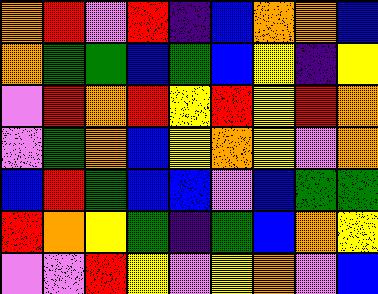[["orange", "red", "violet", "red", "indigo", "blue", "orange", "orange", "blue"], ["orange", "green", "green", "blue", "green", "blue", "yellow", "indigo", "yellow"], ["violet", "red", "orange", "red", "yellow", "red", "yellow", "red", "orange"], ["violet", "green", "orange", "blue", "yellow", "orange", "yellow", "violet", "orange"], ["blue", "red", "green", "blue", "blue", "violet", "blue", "green", "green"], ["red", "orange", "yellow", "green", "indigo", "green", "blue", "orange", "yellow"], ["violet", "violet", "red", "yellow", "violet", "yellow", "orange", "violet", "blue"]]